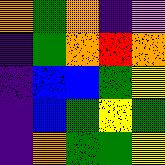[["orange", "green", "orange", "indigo", "violet"], ["indigo", "green", "orange", "red", "orange"], ["indigo", "blue", "blue", "green", "yellow"], ["indigo", "blue", "green", "yellow", "green"], ["indigo", "orange", "green", "green", "yellow"]]